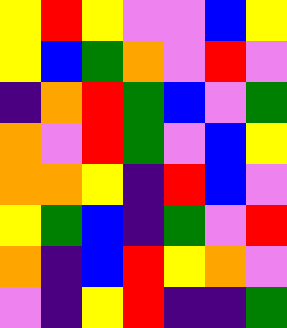[["yellow", "red", "yellow", "violet", "violet", "blue", "yellow"], ["yellow", "blue", "green", "orange", "violet", "red", "violet"], ["indigo", "orange", "red", "green", "blue", "violet", "green"], ["orange", "violet", "red", "green", "violet", "blue", "yellow"], ["orange", "orange", "yellow", "indigo", "red", "blue", "violet"], ["yellow", "green", "blue", "indigo", "green", "violet", "red"], ["orange", "indigo", "blue", "red", "yellow", "orange", "violet"], ["violet", "indigo", "yellow", "red", "indigo", "indigo", "green"]]